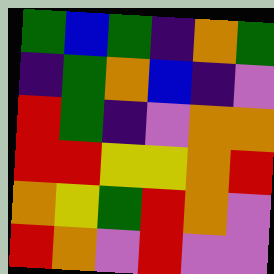[["green", "blue", "green", "indigo", "orange", "green"], ["indigo", "green", "orange", "blue", "indigo", "violet"], ["red", "green", "indigo", "violet", "orange", "orange"], ["red", "red", "yellow", "yellow", "orange", "red"], ["orange", "yellow", "green", "red", "orange", "violet"], ["red", "orange", "violet", "red", "violet", "violet"]]